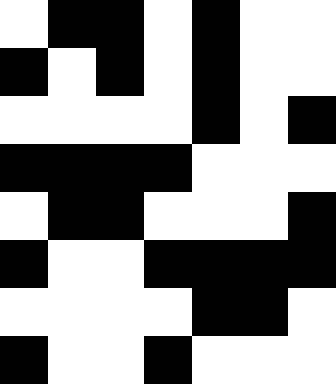[["white", "black", "black", "white", "black", "white", "white"], ["black", "white", "black", "white", "black", "white", "white"], ["white", "white", "white", "white", "black", "white", "black"], ["black", "black", "black", "black", "white", "white", "white"], ["white", "black", "black", "white", "white", "white", "black"], ["black", "white", "white", "black", "black", "black", "black"], ["white", "white", "white", "white", "black", "black", "white"], ["black", "white", "white", "black", "white", "white", "white"]]